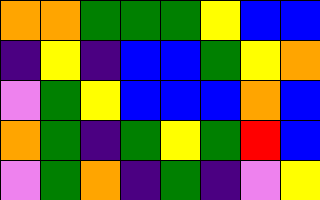[["orange", "orange", "green", "green", "green", "yellow", "blue", "blue"], ["indigo", "yellow", "indigo", "blue", "blue", "green", "yellow", "orange"], ["violet", "green", "yellow", "blue", "blue", "blue", "orange", "blue"], ["orange", "green", "indigo", "green", "yellow", "green", "red", "blue"], ["violet", "green", "orange", "indigo", "green", "indigo", "violet", "yellow"]]